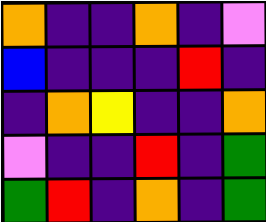[["orange", "indigo", "indigo", "orange", "indigo", "violet"], ["blue", "indigo", "indigo", "indigo", "red", "indigo"], ["indigo", "orange", "yellow", "indigo", "indigo", "orange"], ["violet", "indigo", "indigo", "red", "indigo", "green"], ["green", "red", "indigo", "orange", "indigo", "green"]]